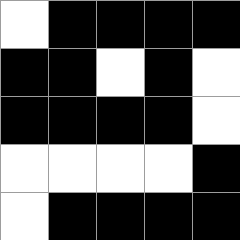[["white", "black", "black", "black", "black"], ["black", "black", "white", "black", "white"], ["black", "black", "black", "black", "white"], ["white", "white", "white", "white", "black"], ["white", "black", "black", "black", "black"]]